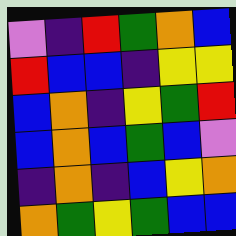[["violet", "indigo", "red", "green", "orange", "blue"], ["red", "blue", "blue", "indigo", "yellow", "yellow"], ["blue", "orange", "indigo", "yellow", "green", "red"], ["blue", "orange", "blue", "green", "blue", "violet"], ["indigo", "orange", "indigo", "blue", "yellow", "orange"], ["orange", "green", "yellow", "green", "blue", "blue"]]